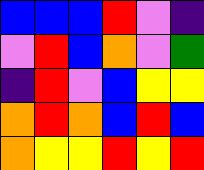[["blue", "blue", "blue", "red", "violet", "indigo"], ["violet", "red", "blue", "orange", "violet", "green"], ["indigo", "red", "violet", "blue", "yellow", "yellow"], ["orange", "red", "orange", "blue", "red", "blue"], ["orange", "yellow", "yellow", "red", "yellow", "red"]]